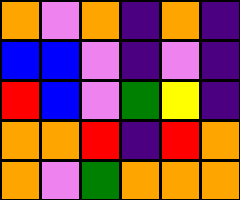[["orange", "violet", "orange", "indigo", "orange", "indigo"], ["blue", "blue", "violet", "indigo", "violet", "indigo"], ["red", "blue", "violet", "green", "yellow", "indigo"], ["orange", "orange", "red", "indigo", "red", "orange"], ["orange", "violet", "green", "orange", "orange", "orange"]]